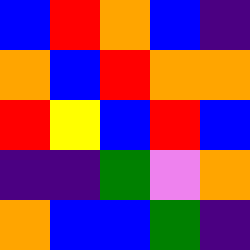[["blue", "red", "orange", "blue", "indigo"], ["orange", "blue", "red", "orange", "orange"], ["red", "yellow", "blue", "red", "blue"], ["indigo", "indigo", "green", "violet", "orange"], ["orange", "blue", "blue", "green", "indigo"]]